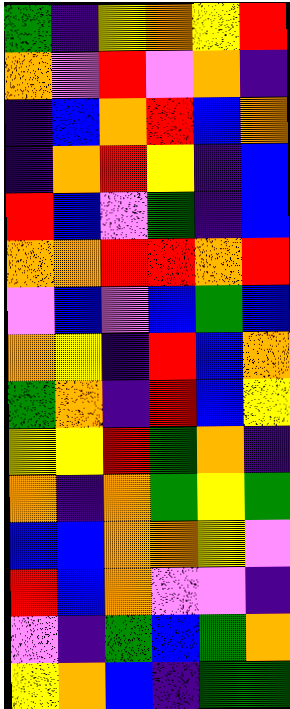[["green", "indigo", "yellow", "orange", "yellow", "red"], ["orange", "violet", "red", "violet", "orange", "indigo"], ["indigo", "blue", "orange", "red", "blue", "orange"], ["indigo", "orange", "red", "yellow", "indigo", "blue"], ["red", "blue", "violet", "green", "indigo", "blue"], ["orange", "orange", "red", "red", "orange", "red"], ["violet", "blue", "violet", "blue", "green", "blue"], ["orange", "yellow", "indigo", "red", "blue", "orange"], ["green", "orange", "indigo", "red", "blue", "yellow"], ["yellow", "yellow", "red", "green", "orange", "indigo"], ["orange", "indigo", "orange", "green", "yellow", "green"], ["blue", "blue", "orange", "orange", "yellow", "violet"], ["red", "blue", "orange", "violet", "violet", "indigo"], ["violet", "indigo", "green", "blue", "green", "orange"], ["yellow", "orange", "blue", "indigo", "green", "green"]]